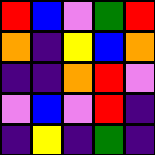[["red", "blue", "violet", "green", "red"], ["orange", "indigo", "yellow", "blue", "orange"], ["indigo", "indigo", "orange", "red", "violet"], ["violet", "blue", "violet", "red", "indigo"], ["indigo", "yellow", "indigo", "green", "indigo"]]